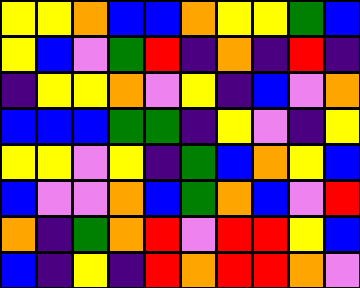[["yellow", "yellow", "orange", "blue", "blue", "orange", "yellow", "yellow", "green", "blue"], ["yellow", "blue", "violet", "green", "red", "indigo", "orange", "indigo", "red", "indigo"], ["indigo", "yellow", "yellow", "orange", "violet", "yellow", "indigo", "blue", "violet", "orange"], ["blue", "blue", "blue", "green", "green", "indigo", "yellow", "violet", "indigo", "yellow"], ["yellow", "yellow", "violet", "yellow", "indigo", "green", "blue", "orange", "yellow", "blue"], ["blue", "violet", "violet", "orange", "blue", "green", "orange", "blue", "violet", "red"], ["orange", "indigo", "green", "orange", "red", "violet", "red", "red", "yellow", "blue"], ["blue", "indigo", "yellow", "indigo", "red", "orange", "red", "red", "orange", "violet"]]